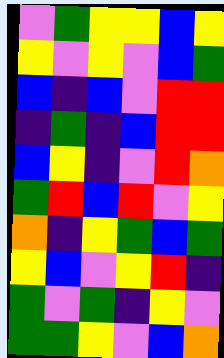[["violet", "green", "yellow", "yellow", "blue", "yellow"], ["yellow", "violet", "yellow", "violet", "blue", "green"], ["blue", "indigo", "blue", "violet", "red", "red"], ["indigo", "green", "indigo", "blue", "red", "red"], ["blue", "yellow", "indigo", "violet", "red", "orange"], ["green", "red", "blue", "red", "violet", "yellow"], ["orange", "indigo", "yellow", "green", "blue", "green"], ["yellow", "blue", "violet", "yellow", "red", "indigo"], ["green", "violet", "green", "indigo", "yellow", "violet"], ["green", "green", "yellow", "violet", "blue", "orange"]]